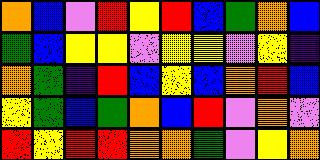[["orange", "blue", "violet", "red", "yellow", "red", "blue", "green", "orange", "blue"], ["green", "blue", "yellow", "yellow", "violet", "yellow", "yellow", "violet", "yellow", "indigo"], ["orange", "green", "indigo", "red", "blue", "yellow", "blue", "orange", "red", "blue"], ["yellow", "green", "blue", "green", "orange", "blue", "red", "violet", "orange", "violet"], ["red", "yellow", "red", "red", "orange", "orange", "green", "violet", "yellow", "orange"]]